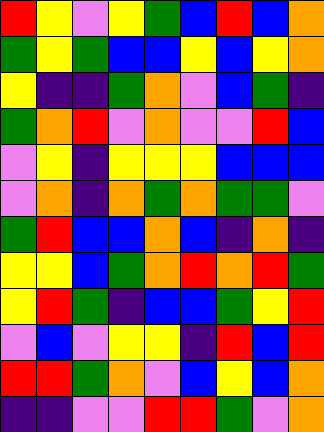[["red", "yellow", "violet", "yellow", "green", "blue", "red", "blue", "orange"], ["green", "yellow", "green", "blue", "blue", "yellow", "blue", "yellow", "orange"], ["yellow", "indigo", "indigo", "green", "orange", "violet", "blue", "green", "indigo"], ["green", "orange", "red", "violet", "orange", "violet", "violet", "red", "blue"], ["violet", "yellow", "indigo", "yellow", "yellow", "yellow", "blue", "blue", "blue"], ["violet", "orange", "indigo", "orange", "green", "orange", "green", "green", "violet"], ["green", "red", "blue", "blue", "orange", "blue", "indigo", "orange", "indigo"], ["yellow", "yellow", "blue", "green", "orange", "red", "orange", "red", "green"], ["yellow", "red", "green", "indigo", "blue", "blue", "green", "yellow", "red"], ["violet", "blue", "violet", "yellow", "yellow", "indigo", "red", "blue", "red"], ["red", "red", "green", "orange", "violet", "blue", "yellow", "blue", "orange"], ["indigo", "indigo", "violet", "violet", "red", "red", "green", "violet", "orange"]]